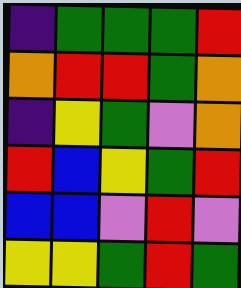[["indigo", "green", "green", "green", "red"], ["orange", "red", "red", "green", "orange"], ["indigo", "yellow", "green", "violet", "orange"], ["red", "blue", "yellow", "green", "red"], ["blue", "blue", "violet", "red", "violet"], ["yellow", "yellow", "green", "red", "green"]]